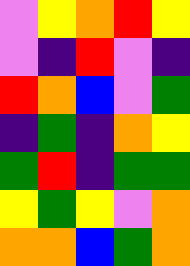[["violet", "yellow", "orange", "red", "yellow"], ["violet", "indigo", "red", "violet", "indigo"], ["red", "orange", "blue", "violet", "green"], ["indigo", "green", "indigo", "orange", "yellow"], ["green", "red", "indigo", "green", "green"], ["yellow", "green", "yellow", "violet", "orange"], ["orange", "orange", "blue", "green", "orange"]]